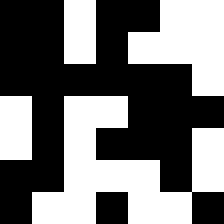[["black", "black", "white", "black", "black", "white", "white"], ["black", "black", "white", "black", "white", "white", "white"], ["black", "black", "black", "black", "black", "black", "white"], ["white", "black", "white", "white", "black", "black", "black"], ["white", "black", "white", "black", "black", "black", "white"], ["black", "black", "white", "white", "white", "black", "white"], ["black", "white", "white", "black", "white", "white", "black"]]